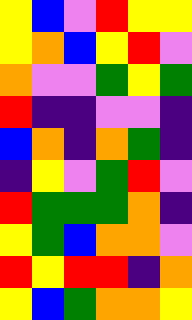[["yellow", "blue", "violet", "red", "yellow", "yellow"], ["yellow", "orange", "blue", "yellow", "red", "violet"], ["orange", "violet", "violet", "green", "yellow", "green"], ["red", "indigo", "indigo", "violet", "violet", "indigo"], ["blue", "orange", "indigo", "orange", "green", "indigo"], ["indigo", "yellow", "violet", "green", "red", "violet"], ["red", "green", "green", "green", "orange", "indigo"], ["yellow", "green", "blue", "orange", "orange", "violet"], ["red", "yellow", "red", "red", "indigo", "orange"], ["yellow", "blue", "green", "orange", "orange", "yellow"]]